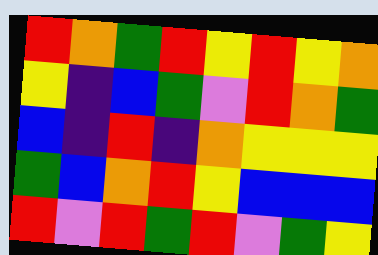[["red", "orange", "green", "red", "yellow", "red", "yellow", "orange"], ["yellow", "indigo", "blue", "green", "violet", "red", "orange", "green"], ["blue", "indigo", "red", "indigo", "orange", "yellow", "yellow", "yellow"], ["green", "blue", "orange", "red", "yellow", "blue", "blue", "blue"], ["red", "violet", "red", "green", "red", "violet", "green", "yellow"]]